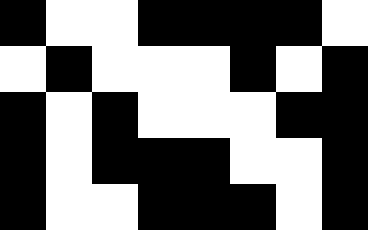[["black", "white", "white", "black", "black", "black", "black", "white"], ["white", "black", "white", "white", "white", "black", "white", "black"], ["black", "white", "black", "white", "white", "white", "black", "black"], ["black", "white", "black", "black", "black", "white", "white", "black"], ["black", "white", "white", "black", "black", "black", "white", "black"]]